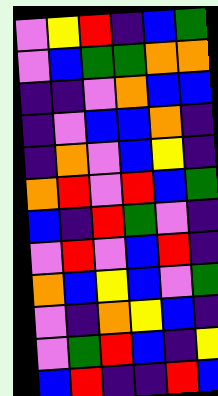[["violet", "yellow", "red", "indigo", "blue", "green"], ["violet", "blue", "green", "green", "orange", "orange"], ["indigo", "indigo", "violet", "orange", "blue", "blue"], ["indigo", "violet", "blue", "blue", "orange", "indigo"], ["indigo", "orange", "violet", "blue", "yellow", "indigo"], ["orange", "red", "violet", "red", "blue", "green"], ["blue", "indigo", "red", "green", "violet", "indigo"], ["violet", "red", "violet", "blue", "red", "indigo"], ["orange", "blue", "yellow", "blue", "violet", "green"], ["violet", "indigo", "orange", "yellow", "blue", "indigo"], ["violet", "green", "red", "blue", "indigo", "yellow"], ["blue", "red", "indigo", "indigo", "red", "blue"]]